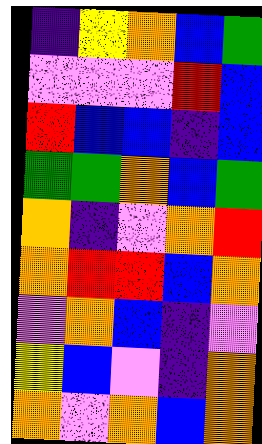[["indigo", "yellow", "orange", "blue", "green"], ["violet", "violet", "violet", "red", "blue"], ["red", "blue", "blue", "indigo", "blue"], ["green", "green", "orange", "blue", "green"], ["orange", "indigo", "violet", "orange", "red"], ["orange", "red", "red", "blue", "orange"], ["violet", "orange", "blue", "indigo", "violet"], ["yellow", "blue", "violet", "indigo", "orange"], ["orange", "violet", "orange", "blue", "orange"]]